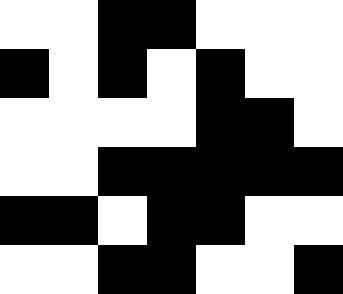[["white", "white", "black", "black", "white", "white", "white"], ["black", "white", "black", "white", "black", "white", "white"], ["white", "white", "white", "white", "black", "black", "white"], ["white", "white", "black", "black", "black", "black", "black"], ["black", "black", "white", "black", "black", "white", "white"], ["white", "white", "black", "black", "white", "white", "black"]]